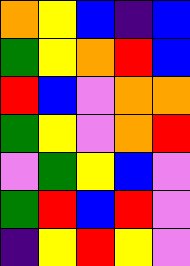[["orange", "yellow", "blue", "indigo", "blue"], ["green", "yellow", "orange", "red", "blue"], ["red", "blue", "violet", "orange", "orange"], ["green", "yellow", "violet", "orange", "red"], ["violet", "green", "yellow", "blue", "violet"], ["green", "red", "blue", "red", "violet"], ["indigo", "yellow", "red", "yellow", "violet"]]